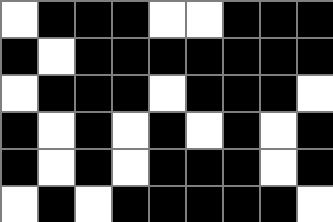[["white", "black", "black", "black", "white", "white", "black", "black", "black"], ["black", "white", "black", "black", "black", "black", "black", "black", "black"], ["white", "black", "black", "black", "white", "black", "black", "black", "white"], ["black", "white", "black", "white", "black", "white", "black", "white", "black"], ["black", "white", "black", "white", "black", "black", "black", "white", "black"], ["white", "black", "white", "black", "black", "black", "black", "black", "white"]]